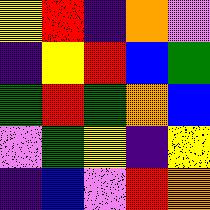[["yellow", "red", "indigo", "orange", "violet"], ["indigo", "yellow", "red", "blue", "green"], ["green", "red", "green", "orange", "blue"], ["violet", "green", "yellow", "indigo", "yellow"], ["indigo", "blue", "violet", "red", "orange"]]